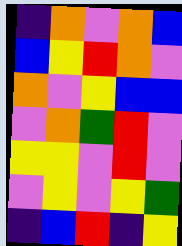[["indigo", "orange", "violet", "orange", "blue"], ["blue", "yellow", "red", "orange", "violet"], ["orange", "violet", "yellow", "blue", "blue"], ["violet", "orange", "green", "red", "violet"], ["yellow", "yellow", "violet", "red", "violet"], ["violet", "yellow", "violet", "yellow", "green"], ["indigo", "blue", "red", "indigo", "yellow"]]